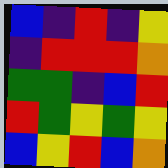[["blue", "indigo", "red", "indigo", "yellow"], ["indigo", "red", "red", "red", "orange"], ["green", "green", "indigo", "blue", "red"], ["red", "green", "yellow", "green", "yellow"], ["blue", "yellow", "red", "blue", "orange"]]